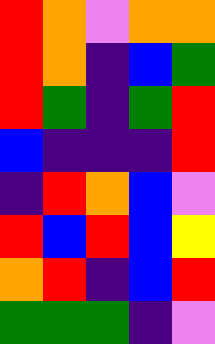[["red", "orange", "violet", "orange", "orange"], ["red", "orange", "indigo", "blue", "green"], ["red", "green", "indigo", "green", "red"], ["blue", "indigo", "indigo", "indigo", "red"], ["indigo", "red", "orange", "blue", "violet"], ["red", "blue", "red", "blue", "yellow"], ["orange", "red", "indigo", "blue", "red"], ["green", "green", "green", "indigo", "violet"]]